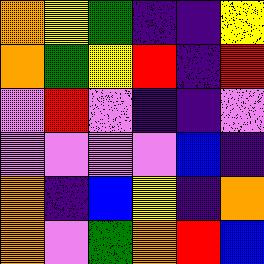[["orange", "yellow", "green", "indigo", "indigo", "yellow"], ["orange", "green", "yellow", "red", "indigo", "red"], ["violet", "red", "violet", "indigo", "indigo", "violet"], ["violet", "violet", "violet", "violet", "blue", "indigo"], ["orange", "indigo", "blue", "yellow", "indigo", "orange"], ["orange", "violet", "green", "orange", "red", "blue"]]